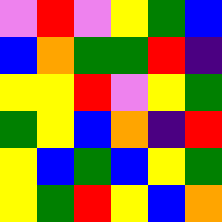[["violet", "red", "violet", "yellow", "green", "blue"], ["blue", "orange", "green", "green", "red", "indigo"], ["yellow", "yellow", "red", "violet", "yellow", "green"], ["green", "yellow", "blue", "orange", "indigo", "red"], ["yellow", "blue", "green", "blue", "yellow", "green"], ["yellow", "green", "red", "yellow", "blue", "orange"]]